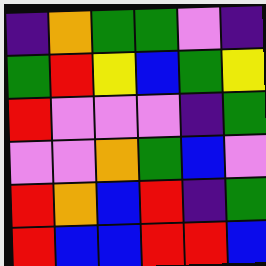[["indigo", "orange", "green", "green", "violet", "indigo"], ["green", "red", "yellow", "blue", "green", "yellow"], ["red", "violet", "violet", "violet", "indigo", "green"], ["violet", "violet", "orange", "green", "blue", "violet"], ["red", "orange", "blue", "red", "indigo", "green"], ["red", "blue", "blue", "red", "red", "blue"]]